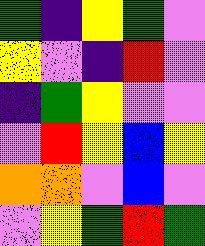[["green", "indigo", "yellow", "green", "violet"], ["yellow", "violet", "indigo", "red", "violet"], ["indigo", "green", "yellow", "violet", "violet"], ["violet", "red", "yellow", "blue", "yellow"], ["orange", "orange", "violet", "blue", "violet"], ["violet", "yellow", "green", "red", "green"]]